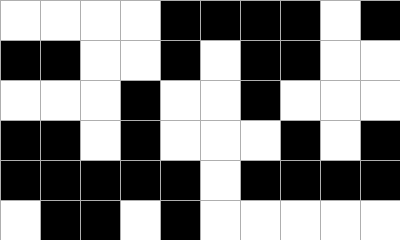[["white", "white", "white", "white", "black", "black", "black", "black", "white", "black"], ["black", "black", "white", "white", "black", "white", "black", "black", "white", "white"], ["white", "white", "white", "black", "white", "white", "black", "white", "white", "white"], ["black", "black", "white", "black", "white", "white", "white", "black", "white", "black"], ["black", "black", "black", "black", "black", "white", "black", "black", "black", "black"], ["white", "black", "black", "white", "black", "white", "white", "white", "white", "white"]]